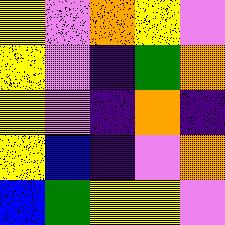[["yellow", "violet", "orange", "yellow", "violet"], ["yellow", "violet", "indigo", "green", "orange"], ["yellow", "violet", "indigo", "orange", "indigo"], ["yellow", "blue", "indigo", "violet", "orange"], ["blue", "green", "yellow", "yellow", "violet"]]